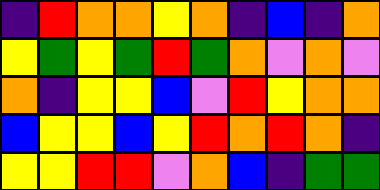[["indigo", "red", "orange", "orange", "yellow", "orange", "indigo", "blue", "indigo", "orange"], ["yellow", "green", "yellow", "green", "red", "green", "orange", "violet", "orange", "violet"], ["orange", "indigo", "yellow", "yellow", "blue", "violet", "red", "yellow", "orange", "orange"], ["blue", "yellow", "yellow", "blue", "yellow", "red", "orange", "red", "orange", "indigo"], ["yellow", "yellow", "red", "red", "violet", "orange", "blue", "indigo", "green", "green"]]